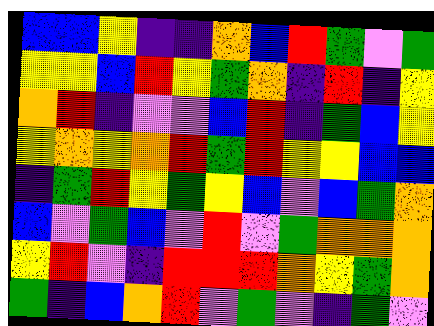[["blue", "blue", "yellow", "indigo", "indigo", "orange", "blue", "red", "green", "violet", "green"], ["yellow", "yellow", "blue", "red", "yellow", "green", "orange", "indigo", "red", "indigo", "yellow"], ["orange", "red", "indigo", "violet", "violet", "blue", "red", "indigo", "green", "blue", "yellow"], ["yellow", "orange", "yellow", "orange", "red", "green", "red", "yellow", "yellow", "blue", "blue"], ["indigo", "green", "red", "yellow", "green", "yellow", "blue", "violet", "blue", "green", "orange"], ["blue", "violet", "green", "blue", "violet", "red", "violet", "green", "orange", "orange", "orange"], ["yellow", "red", "violet", "indigo", "red", "red", "red", "orange", "yellow", "green", "orange"], ["green", "indigo", "blue", "orange", "red", "violet", "green", "violet", "indigo", "green", "violet"]]